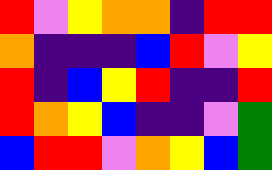[["red", "violet", "yellow", "orange", "orange", "indigo", "red", "red"], ["orange", "indigo", "indigo", "indigo", "blue", "red", "violet", "yellow"], ["red", "indigo", "blue", "yellow", "red", "indigo", "indigo", "red"], ["red", "orange", "yellow", "blue", "indigo", "indigo", "violet", "green"], ["blue", "red", "red", "violet", "orange", "yellow", "blue", "green"]]